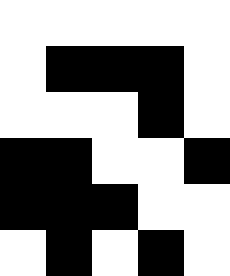[["white", "white", "white", "white", "white"], ["white", "black", "black", "black", "white"], ["white", "white", "white", "black", "white"], ["black", "black", "white", "white", "black"], ["black", "black", "black", "white", "white"], ["white", "black", "white", "black", "white"]]